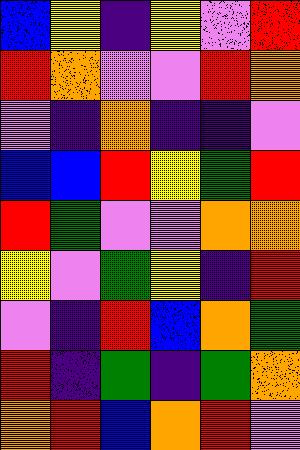[["blue", "yellow", "indigo", "yellow", "violet", "red"], ["red", "orange", "violet", "violet", "red", "orange"], ["violet", "indigo", "orange", "indigo", "indigo", "violet"], ["blue", "blue", "red", "yellow", "green", "red"], ["red", "green", "violet", "violet", "orange", "orange"], ["yellow", "violet", "green", "yellow", "indigo", "red"], ["violet", "indigo", "red", "blue", "orange", "green"], ["red", "indigo", "green", "indigo", "green", "orange"], ["orange", "red", "blue", "orange", "red", "violet"]]